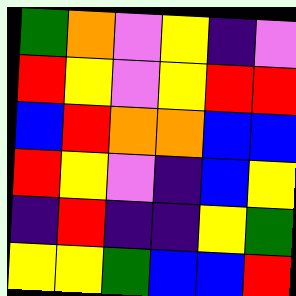[["green", "orange", "violet", "yellow", "indigo", "violet"], ["red", "yellow", "violet", "yellow", "red", "red"], ["blue", "red", "orange", "orange", "blue", "blue"], ["red", "yellow", "violet", "indigo", "blue", "yellow"], ["indigo", "red", "indigo", "indigo", "yellow", "green"], ["yellow", "yellow", "green", "blue", "blue", "red"]]